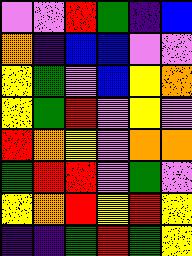[["violet", "violet", "red", "green", "indigo", "blue"], ["orange", "indigo", "blue", "blue", "violet", "violet"], ["yellow", "green", "violet", "blue", "yellow", "orange"], ["yellow", "green", "red", "violet", "yellow", "violet"], ["red", "orange", "yellow", "violet", "orange", "orange"], ["green", "red", "red", "violet", "green", "violet"], ["yellow", "orange", "red", "yellow", "red", "yellow"], ["indigo", "indigo", "green", "red", "green", "yellow"]]